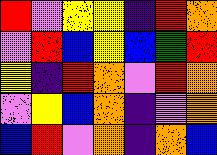[["red", "violet", "yellow", "yellow", "indigo", "red", "orange"], ["violet", "red", "blue", "yellow", "blue", "green", "red"], ["yellow", "indigo", "red", "orange", "violet", "red", "orange"], ["violet", "yellow", "blue", "orange", "indigo", "violet", "orange"], ["blue", "red", "violet", "orange", "indigo", "orange", "blue"]]